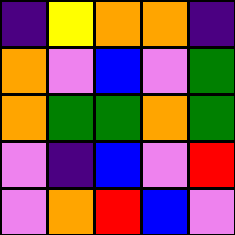[["indigo", "yellow", "orange", "orange", "indigo"], ["orange", "violet", "blue", "violet", "green"], ["orange", "green", "green", "orange", "green"], ["violet", "indigo", "blue", "violet", "red"], ["violet", "orange", "red", "blue", "violet"]]